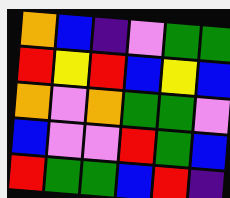[["orange", "blue", "indigo", "violet", "green", "green"], ["red", "yellow", "red", "blue", "yellow", "blue"], ["orange", "violet", "orange", "green", "green", "violet"], ["blue", "violet", "violet", "red", "green", "blue"], ["red", "green", "green", "blue", "red", "indigo"]]